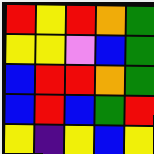[["red", "yellow", "red", "orange", "green"], ["yellow", "yellow", "violet", "blue", "green"], ["blue", "red", "red", "orange", "green"], ["blue", "red", "blue", "green", "red"], ["yellow", "indigo", "yellow", "blue", "yellow"]]